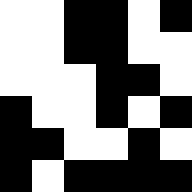[["white", "white", "black", "black", "white", "black"], ["white", "white", "black", "black", "white", "white"], ["white", "white", "white", "black", "black", "white"], ["black", "white", "white", "black", "white", "black"], ["black", "black", "white", "white", "black", "white"], ["black", "white", "black", "black", "black", "black"]]